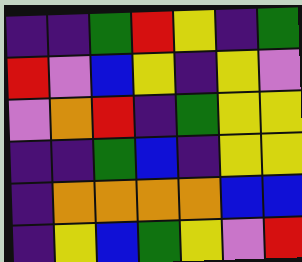[["indigo", "indigo", "green", "red", "yellow", "indigo", "green"], ["red", "violet", "blue", "yellow", "indigo", "yellow", "violet"], ["violet", "orange", "red", "indigo", "green", "yellow", "yellow"], ["indigo", "indigo", "green", "blue", "indigo", "yellow", "yellow"], ["indigo", "orange", "orange", "orange", "orange", "blue", "blue"], ["indigo", "yellow", "blue", "green", "yellow", "violet", "red"]]